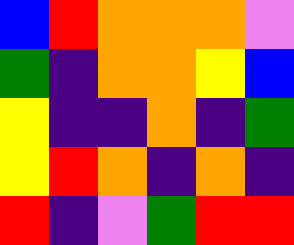[["blue", "red", "orange", "orange", "orange", "violet"], ["green", "indigo", "orange", "orange", "yellow", "blue"], ["yellow", "indigo", "indigo", "orange", "indigo", "green"], ["yellow", "red", "orange", "indigo", "orange", "indigo"], ["red", "indigo", "violet", "green", "red", "red"]]